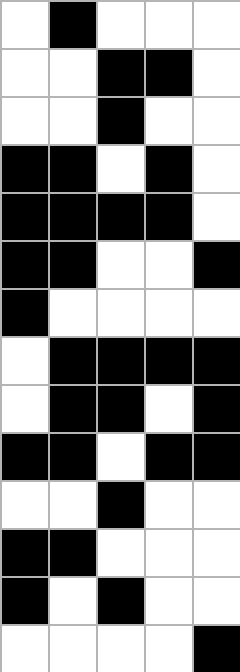[["white", "black", "white", "white", "white"], ["white", "white", "black", "black", "white"], ["white", "white", "black", "white", "white"], ["black", "black", "white", "black", "white"], ["black", "black", "black", "black", "white"], ["black", "black", "white", "white", "black"], ["black", "white", "white", "white", "white"], ["white", "black", "black", "black", "black"], ["white", "black", "black", "white", "black"], ["black", "black", "white", "black", "black"], ["white", "white", "black", "white", "white"], ["black", "black", "white", "white", "white"], ["black", "white", "black", "white", "white"], ["white", "white", "white", "white", "black"]]